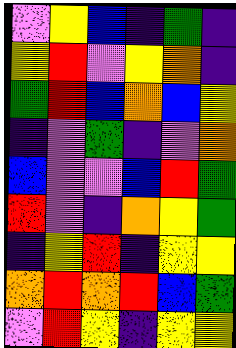[["violet", "yellow", "blue", "indigo", "green", "indigo"], ["yellow", "red", "violet", "yellow", "orange", "indigo"], ["green", "red", "blue", "orange", "blue", "yellow"], ["indigo", "violet", "green", "indigo", "violet", "orange"], ["blue", "violet", "violet", "blue", "red", "green"], ["red", "violet", "indigo", "orange", "yellow", "green"], ["indigo", "yellow", "red", "indigo", "yellow", "yellow"], ["orange", "red", "orange", "red", "blue", "green"], ["violet", "red", "yellow", "indigo", "yellow", "yellow"]]